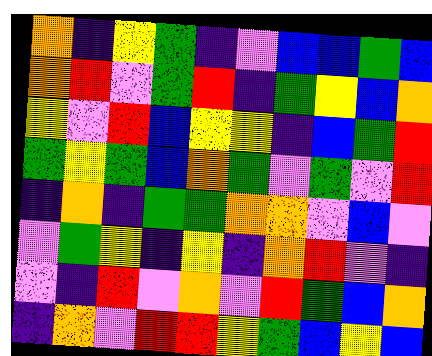[["orange", "indigo", "yellow", "green", "indigo", "violet", "blue", "blue", "green", "blue"], ["orange", "red", "violet", "green", "red", "indigo", "green", "yellow", "blue", "orange"], ["yellow", "violet", "red", "blue", "yellow", "yellow", "indigo", "blue", "green", "red"], ["green", "yellow", "green", "blue", "orange", "green", "violet", "green", "violet", "red"], ["indigo", "orange", "indigo", "green", "green", "orange", "orange", "violet", "blue", "violet"], ["violet", "green", "yellow", "indigo", "yellow", "indigo", "orange", "red", "violet", "indigo"], ["violet", "indigo", "red", "violet", "orange", "violet", "red", "green", "blue", "orange"], ["indigo", "orange", "violet", "red", "red", "yellow", "green", "blue", "yellow", "blue"]]